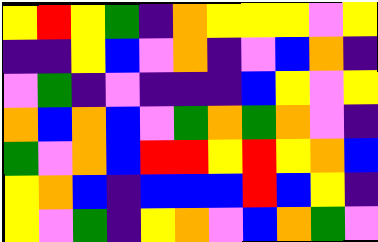[["yellow", "red", "yellow", "green", "indigo", "orange", "yellow", "yellow", "yellow", "violet", "yellow"], ["indigo", "indigo", "yellow", "blue", "violet", "orange", "indigo", "violet", "blue", "orange", "indigo"], ["violet", "green", "indigo", "violet", "indigo", "indigo", "indigo", "blue", "yellow", "violet", "yellow"], ["orange", "blue", "orange", "blue", "violet", "green", "orange", "green", "orange", "violet", "indigo"], ["green", "violet", "orange", "blue", "red", "red", "yellow", "red", "yellow", "orange", "blue"], ["yellow", "orange", "blue", "indigo", "blue", "blue", "blue", "red", "blue", "yellow", "indigo"], ["yellow", "violet", "green", "indigo", "yellow", "orange", "violet", "blue", "orange", "green", "violet"]]